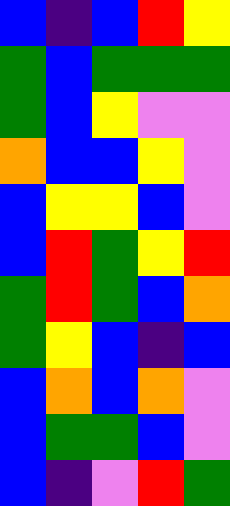[["blue", "indigo", "blue", "red", "yellow"], ["green", "blue", "green", "green", "green"], ["green", "blue", "yellow", "violet", "violet"], ["orange", "blue", "blue", "yellow", "violet"], ["blue", "yellow", "yellow", "blue", "violet"], ["blue", "red", "green", "yellow", "red"], ["green", "red", "green", "blue", "orange"], ["green", "yellow", "blue", "indigo", "blue"], ["blue", "orange", "blue", "orange", "violet"], ["blue", "green", "green", "blue", "violet"], ["blue", "indigo", "violet", "red", "green"]]